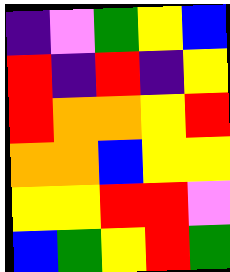[["indigo", "violet", "green", "yellow", "blue"], ["red", "indigo", "red", "indigo", "yellow"], ["red", "orange", "orange", "yellow", "red"], ["orange", "orange", "blue", "yellow", "yellow"], ["yellow", "yellow", "red", "red", "violet"], ["blue", "green", "yellow", "red", "green"]]